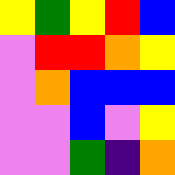[["yellow", "green", "yellow", "red", "blue"], ["violet", "red", "red", "orange", "yellow"], ["violet", "orange", "blue", "blue", "blue"], ["violet", "violet", "blue", "violet", "yellow"], ["violet", "violet", "green", "indigo", "orange"]]